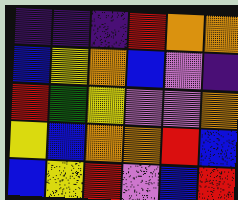[["indigo", "indigo", "indigo", "red", "orange", "orange"], ["blue", "yellow", "orange", "blue", "violet", "indigo"], ["red", "green", "yellow", "violet", "violet", "orange"], ["yellow", "blue", "orange", "orange", "red", "blue"], ["blue", "yellow", "red", "violet", "blue", "red"]]